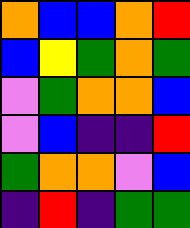[["orange", "blue", "blue", "orange", "red"], ["blue", "yellow", "green", "orange", "green"], ["violet", "green", "orange", "orange", "blue"], ["violet", "blue", "indigo", "indigo", "red"], ["green", "orange", "orange", "violet", "blue"], ["indigo", "red", "indigo", "green", "green"]]